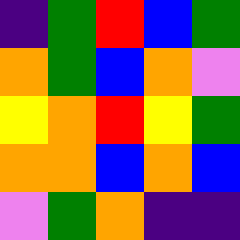[["indigo", "green", "red", "blue", "green"], ["orange", "green", "blue", "orange", "violet"], ["yellow", "orange", "red", "yellow", "green"], ["orange", "orange", "blue", "orange", "blue"], ["violet", "green", "orange", "indigo", "indigo"]]